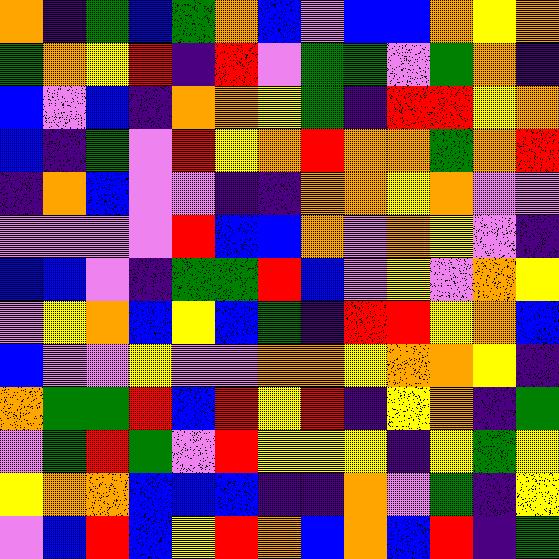[["orange", "indigo", "green", "blue", "green", "orange", "blue", "violet", "blue", "blue", "orange", "yellow", "orange"], ["green", "orange", "yellow", "red", "indigo", "red", "violet", "green", "green", "violet", "green", "orange", "indigo"], ["blue", "violet", "blue", "indigo", "orange", "orange", "yellow", "green", "indigo", "red", "red", "yellow", "orange"], ["blue", "indigo", "green", "violet", "red", "yellow", "orange", "red", "orange", "orange", "green", "orange", "red"], ["indigo", "orange", "blue", "violet", "violet", "indigo", "indigo", "orange", "orange", "yellow", "orange", "violet", "violet"], ["violet", "violet", "violet", "violet", "red", "blue", "blue", "orange", "violet", "orange", "yellow", "violet", "indigo"], ["blue", "blue", "violet", "indigo", "green", "green", "red", "blue", "violet", "yellow", "violet", "orange", "yellow"], ["violet", "yellow", "orange", "blue", "yellow", "blue", "green", "indigo", "red", "red", "yellow", "orange", "blue"], ["blue", "violet", "violet", "yellow", "violet", "violet", "orange", "orange", "yellow", "orange", "orange", "yellow", "indigo"], ["orange", "green", "green", "red", "blue", "red", "yellow", "red", "indigo", "yellow", "orange", "indigo", "green"], ["violet", "green", "red", "green", "violet", "red", "yellow", "yellow", "yellow", "indigo", "yellow", "green", "yellow"], ["yellow", "orange", "orange", "blue", "blue", "blue", "indigo", "indigo", "orange", "violet", "green", "indigo", "yellow"], ["violet", "blue", "red", "blue", "yellow", "red", "orange", "blue", "orange", "blue", "red", "indigo", "green"]]